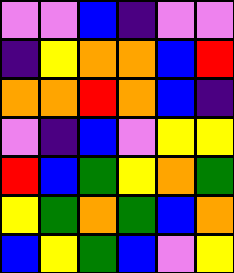[["violet", "violet", "blue", "indigo", "violet", "violet"], ["indigo", "yellow", "orange", "orange", "blue", "red"], ["orange", "orange", "red", "orange", "blue", "indigo"], ["violet", "indigo", "blue", "violet", "yellow", "yellow"], ["red", "blue", "green", "yellow", "orange", "green"], ["yellow", "green", "orange", "green", "blue", "orange"], ["blue", "yellow", "green", "blue", "violet", "yellow"]]